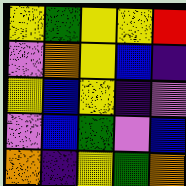[["yellow", "green", "yellow", "yellow", "red"], ["violet", "orange", "yellow", "blue", "indigo"], ["yellow", "blue", "yellow", "indigo", "violet"], ["violet", "blue", "green", "violet", "blue"], ["orange", "indigo", "yellow", "green", "orange"]]